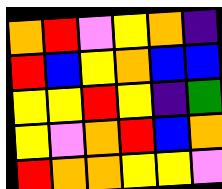[["orange", "red", "violet", "yellow", "orange", "indigo"], ["red", "blue", "yellow", "orange", "blue", "blue"], ["yellow", "yellow", "red", "yellow", "indigo", "green"], ["yellow", "violet", "orange", "red", "blue", "orange"], ["red", "orange", "orange", "yellow", "yellow", "violet"]]